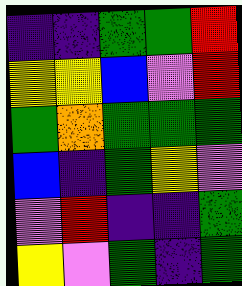[["indigo", "indigo", "green", "green", "red"], ["yellow", "yellow", "blue", "violet", "red"], ["green", "orange", "green", "green", "green"], ["blue", "indigo", "green", "yellow", "violet"], ["violet", "red", "indigo", "indigo", "green"], ["yellow", "violet", "green", "indigo", "green"]]